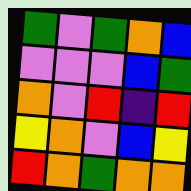[["green", "violet", "green", "orange", "blue"], ["violet", "violet", "violet", "blue", "green"], ["orange", "violet", "red", "indigo", "red"], ["yellow", "orange", "violet", "blue", "yellow"], ["red", "orange", "green", "orange", "orange"]]